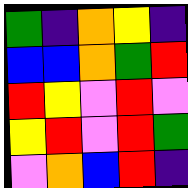[["green", "indigo", "orange", "yellow", "indigo"], ["blue", "blue", "orange", "green", "red"], ["red", "yellow", "violet", "red", "violet"], ["yellow", "red", "violet", "red", "green"], ["violet", "orange", "blue", "red", "indigo"]]